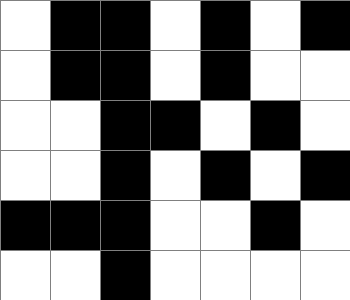[["white", "black", "black", "white", "black", "white", "black"], ["white", "black", "black", "white", "black", "white", "white"], ["white", "white", "black", "black", "white", "black", "white"], ["white", "white", "black", "white", "black", "white", "black"], ["black", "black", "black", "white", "white", "black", "white"], ["white", "white", "black", "white", "white", "white", "white"]]